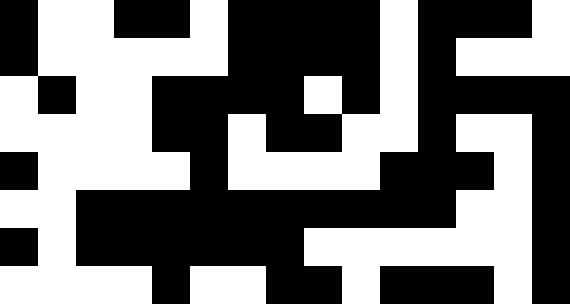[["black", "white", "white", "black", "black", "white", "black", "black", "black", "black", "white", "black", "black", "black", "white"], ["black", "white", "white", "white", "white", "white", "black", "black", "black", "black", "white", "black", "white", "white", "white"], ["white", "black", "white", "white", "black", "black", "black", "black", "white", "black", "white", "black", "black", "black", "black"], ["white", "white", "white", "white", "black", "black", "white", "black", "black", "white", "white", "black", "white", "white", "black"], ["black", "white", "white", "white", "white", "black", "white", "white", "white", "white", "black", "black", "black", "white", "black"], ["white", "white", "black", "black", "black", "black", "black", "black", "black", "black", "black", "black", "white", "white", "black"], ["black", "white", "black", "black", "black", "black", "black", "black", "white", "white", "white", "white", "white", "white", "black"], ["white", "white", "white", "white", "black", "white", "white", "black", "black", "white", "black", "black", "black", "white", "black"]]